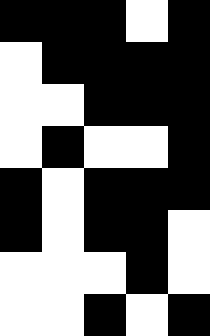[["black", "black", "black", "white", "black"], ["white", "black", "black", "black", "black"], ["white", "white", "black", "black", "black"], ["white", "black", "white", "white", "black"], ["black", "white", "black", "black", "black"], ["black", "white", "black", "black", "white"], ["white", "white", "white", "black", "white"], ["white", "white", "black", "white", "black"]]